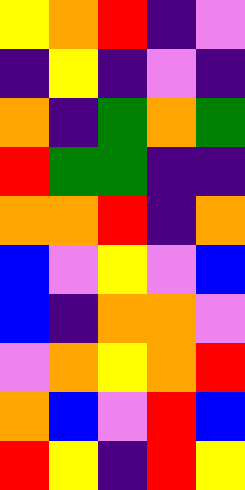[["yellow", "orange", "red", "indigo", "violet"], ["indigo", "yellow", "indigo", "violet", "indigo"], ["orange", "indigo", "green", "orange", "green"], ["red", "green", "green", "indigo", "indigo"], ["orange", "orange", "red", "indigo", "orange"], ["blue", "violet", "yellow", "violet", "blue"], ["blue", "indigo", "orange", "orange", "violet"], ["violet", "orange", "yellow", "orange", "red"], ["orange", "blue", "violet", "red", "blue"], ["red", "yellow", "indigo", "red", "yellow"]]